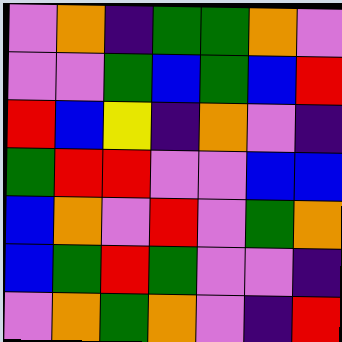[["violet", "orange", "indigo", "green", "green", "orange", "violet"], ["violet", "violet", "green", "blue", "green", "blue", "red"], ["red", "blue", "yellow", "indigo", "orange", "violet", "indigo"], ["green", "red", "red", "violet", "violet", "blue", "blue"], ["blue", "orange", "violet", "red", "violet", "green", "orange"], ["blue", "green", "red", "green", "violet", "violet", "indigo"], ["violet", "orange", "green", "orange", "violet", "indigo", "red"]]